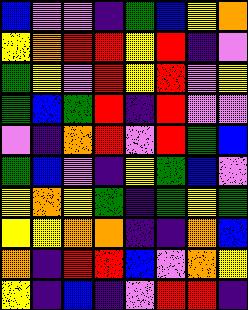[["blue", "violet", "violet", "indigo", "green", "blue", "yellow", "orange"], ["yellow", "orange", "red", "red", "yellow", "red", "indigo", "violet"], ["green", "yellow", "violet", "red", "yellow", "red", "violet", "yellow"], ["green", "blue", "green", "red", "indigo", "red", "violet", "violet"], ["violet", "indigo", "orange", "red", "violet", "red", "green", "blue"], ["green", "blue", "violet", "indigo", "yellow", "green", "blue", "violet"], ["yellow", "orange", "yellow", "green", "indigo", "green", "yellow", "green"], ["yellow", "yellow", "orange", "orange", "indigo", "indigo", "orange", "blue"], ["orange", "indigo", "red", "red", "blue", "violet", "orange", "yellow"], ["yellow", "indigo", "blue", "indigo", "violet", "red", "red", "indigo"]]